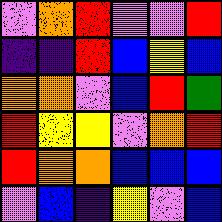[["violet", "orange", "red", "violet", "violet", "red"], ["indigo", "indigo", "red", "blue", "yellow", "blue"], ["orange", "orange", "violet", "blue", "red", "green"], ["red", "yellow", "yellow", "violet", "orange", "red"], ["red", "orange", "orange", "blue", "blue", "blue"], ["violet", "blue", "indigo", "yellow", "violet", "blue"]]